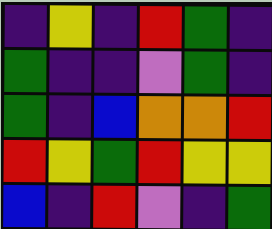[["indigo", "yellow", "indigo", "red", "green", "indigo"], ["green", "indigo", "indigo", "violet", "green", "indigo"], ["green", "indigo", "blue", "orange", "orange", "red"], ["red", "yellow", "green", "red", "yellow", "yellow"], ["blue", "indigo", "red", "violet", "indigo", "green"]]